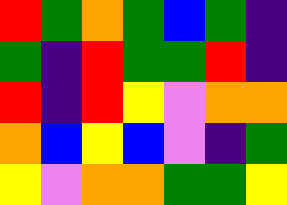[["red", "green", "orange", "green", "blue", "green", "indigo"], ["green", "indigo", "red", "green", "green", "red", "indigo"], ["red", "indigo", "red", "yellow", "violet", "orange", "orange"], ["orange", "blue", "yellow", "blue", "violet", "indigo", "green"], ["yellow", "violet", "orange", "orange", "green", "green", "yellow"]]